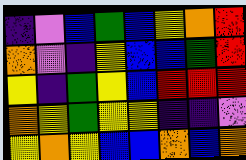[["indigo", "violet", "blue", "green", "blue", "yellow", "orange", "red"], ["orange", "violet", "indigo", "yellow", "blue", "blue", "green", "red"], ["yellow", "indigo", "green", "yellow", "blue", "red", "red", "red"], ["orange", "yellow", "green", "yellow", "yellow", "indigo", "indigo", "violet"], ["yellow", "orange", "yellow", "blue", "blue", "orange", "blue", "orange"]]